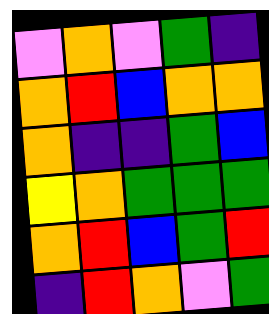[["violet", "orange", "violet", "green", "indigo"], ["orange", "red", "blue", "orange", "orange"], ["orange", "indigo", "indigo", "green", "blue"], ["yellow", "orange", "green", "green", "green"], ["orange", "red", "blue", "green", "red"], ["indigo", "red", "orange", "violet", "green"]]